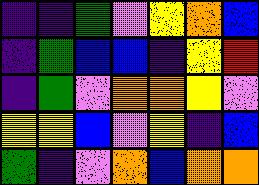[["indigo", "indigo", "green", "violet", "yellow", "orange", "blue"], ["indigo", "green", "blue", "blue", "indigo", "yellow", "red"], ["indigo", "green", "violet", "orange", "orange", "yellow", "violet"], ["yellow", "yellow", "blue", "violet", "yellow", "indigo", "blue"], ["green", "indigo", "violet", "orange", "blue", "orange", "orange"]]